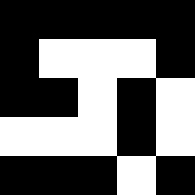[["black", "black", "black", "black", "black"], ["black", "white", "white", "white", "black"], ["black", "black", "white", "black", "white"], ["white", "white", "white", "black", "white"], ["black", "black", "black", "white", "black"]]